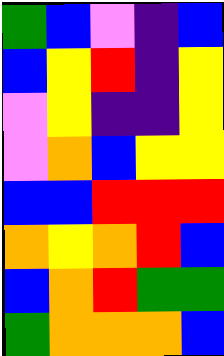[["green", "blue", "violet", "indigo", "blue"], ["blue", "yellow", "red", "indigo", "yellow"], ["violet", "yellow", "indigo", "indigo", "yellow"], ["violet", "orange", "blue", "yellow", "yellow"], ["blue", "blue", "red", "red", "red"], ["orange", "yellow", "orange", "red", "blue"], ["blue", "orange", "red", "green", "green"], ["green", "orange", "orange", "orange", "blue"]]